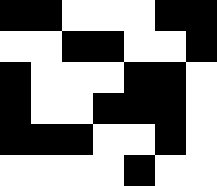[["black", "black", "white", "white", "white", "black", "black"], ["white", "white", "black", "black", "white", "white", "black"], ["black", "white", "white", "white", "black", "black", "white"], ["black", "white", "white", "black", "black", "black", "white"], ["black", "black", "black", "white", "white", "black", "white"], ["white", "white", "white", "white", "black", "white", "white"]]